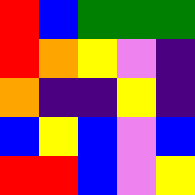[["red", "blue", "green", "green", "green"], ["red", "orange", "yellow", "violet", "indigo"], ["orange", "indigo", "indigo", "yellow", "indigo"], ["blue", "yellow", "blue", "violet", "blue"], ["red", "red", "blue", "violet", "yellow"]]